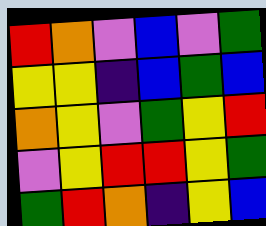[["red", "orange", "violet", "blue", "violet", "green"], ["yellow", "yellow", "indigo", "blue", "green", "blue"], ["orange", "yellow", "violet", "green", "yellow", "red"], ["violet", "yellow", "red", "red", "yellow", "green"], ["green", "red", "orange", "indigo", "yellow", "blue"]]